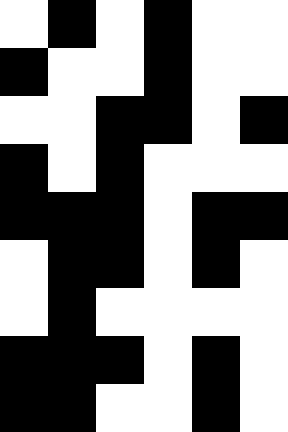[["white", "black", "white", "black", "white", "white"], ["black", "white", "white", "black", "white", "white"], ["white", "white", "black", "black", "white", "black"], ["black", "white", "black", "white", "white", "white"], ["black", "black", "black", "white", "black", "black"], ["white", "black", "black", "white", "black", "white"], ["white", "black", "white", "white", "white", "white"], ["black", "black", "black", "white", "black", "white"], ["black", "black", "white", "white", "black", "white"]]